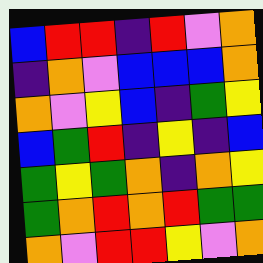[["blue", "red", "red", "indigo", "red", "violet", "orange"], ["indigo", "orange", "violet", "blue", "blue", "blue", "orange"], ["orange", "violet", "yellow", "blue", "indigo", "green", "yellow"], ["blue", "green", "red", "indigo", "yellow", "indigo", "blue"], ["green", "yellow", "green", "orange", "indigo", "orange", "yellow"], ["green", "orange", "red", "orange", "red", "green", "green"], ["orange", "violet", "red", "red", "yellow", "violet", "orange"]]